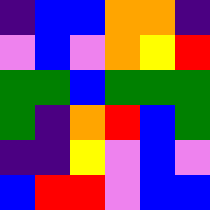[["indigo", "blue", "blue", "orange", "orange", "indigo"], ["violet", "blue", "violet", "orange", "yellow", "red"], ["green", "green", "blue", "green", "green", "green"], ["green", "indigo", "orange", "red", "blue", "green"], ["indigo", "indigo", "yellow", "violet", "blue", "violet"], ["blue", "red", "red", "violet", "blue", "blue"]]